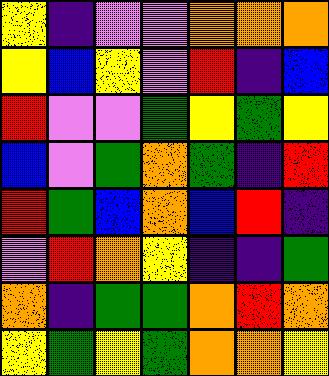[["yellow", "indigo", "violet", "violet", "orange", "orange", "orange"], ["yellow", "blue", "yellow", "violet", "red", "indigo", "blue"], ["red", "violet", "violet", "green", "yellow", "green", "yellow"], ["blue", "violet", "green", "orange", "green", "indigo", "red"], ["red", "green", "blue", "orange", "blue", "red", "indigo"], ["violet", "red", "orange", "yellow", "indigo", "indigo", "green"], ["orange", "indigo", "green", "green", "orange", "red", "orange"], ["yellow", "green", "yellow", "green", "orange", "orange", "yellow"]]